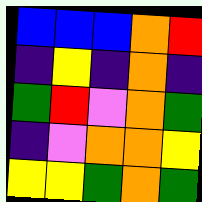[["blue", "blue", "blue", "orange", "red"], ["indigo", "yellow", "indigo", "orange", "indigo"], ["green", "red", "violet", "orange", "green"], ["indigo", "violet", "orange", "orange", "yellow"], ["yellow", "yellow", "green", "orange", "green"]]